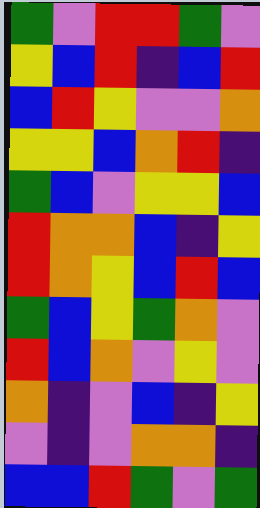[["green", "violet", "red", "red", "green", "violet"], ["yellow", "blue", "red", "indigo", "blue", "red"], ["blue", "red", "yellow", "violet", "violet", "orange"], ["yellow", "yellow", "blue", "orange", "red", "indigo"], ["green", "blue", "violet", "yellow", "yellow", "blue"], ["red", "orange", "orange", "blue", "indigo", "yellow"], ["red", "orange", "yellow", "blue", "red", "blue"], ["green", "blue", "yellow", "green", "orange", "violet"], ["red", "blue", "orange", "violet", "yellow", "violet"], ["orange", "indigo", "violet", "blue", "indigo", "yellow"], ["violet", "indigo", "violet", "orange", "orange", "indigo"], ["blue", "blue", "red", "green", "violet", "green"]]